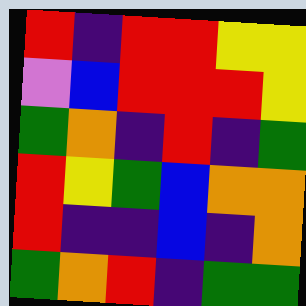[["red", "indigo", "red", "red", "yellow", "yellow"], ["violet", "blue", "red", "red", "red", "yellow"], ["green", "orange", "indigo", "red", "indigo", "green"], ["red", "yellow", "green", "blue", "orange", "orange"], ["red", "indigo", "indigo", "blue", "indigo", "orange"], ["green", "orange", "red", "indigo", "green", "green"]]